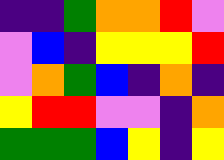[["indigo", "indigo", "green", "orange", "orange", "red", "violet"], ["violet", "blue", "indigo", "yellow", "yellow", "yellow", "red"], ["violet", "orange", "green", "blue", "indigo", "orange", "indigo"], ["yellow", "red", "red", "violet", "violet", "indigo", "orange"], ["green", "green", "green", "blue", "yellow", "indigo", "yellow"]]